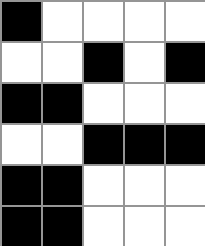[["black", "white", "white", "white", "white"], ["white", "white", "black", "white", "black"], ["black", "black", "white", "white", "white"], ["white", "white", "black", "black", "black"], ["black", "black", "white", "white", "white"], ["black", "black", "white", "white", "white"]]